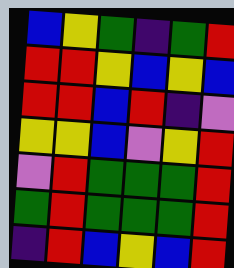[["blue", "yellow", "green", "indigo", "green", "red"], ["red", "red", "yellow", "blue", "yellow", "blue"], ["red", "red", "blue", "red", "indigo", "violet"], ["yellow", "yellow", "blue", "violet", "yellow", "red"], ["violet", "red", "green", "green", "green", "red"], ["green", "red", "green", "green", "green", "red"], ["indigo", "red", "blue", "yellow", "blue", "red"]]